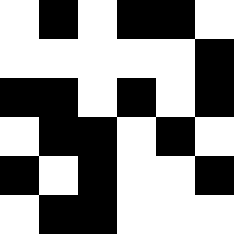[["white", "black", "white", "black", "black", "white"], ["white", "white", "white", "white", "white", "black"], ["black", "black", "white", "black", "white", "black"], ["white", "black", "black", "white", "black", "white"], ["black", "white", "black", "white", "white", "black"], ["white", "black", "black", "white", "white", "white"]]